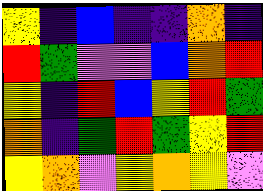[["yellow", "indigo", "blue", "indigo", "indigo", "orange", "indigo"], ["red", "green", "violet", "violet", "blue", "orange", "red"], ["yellow", "indigo", "red", "blue", "yellow", "red", "green"], ["orange", "indigo", "green", "red", "green", "yellow", "red"], ["yellow", "orange", "violet", "yellow", "orange", "yellow", "violet"]]